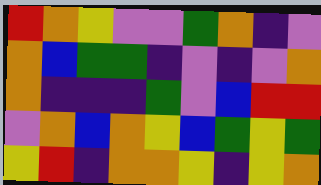[["red", "orange", "yellow", "violet", "violet", "green", "orange", "indigo", "violet"], ["orange", "blue", "green", "green", "indigo", "violet", "indigo", "violet", "orange"], ["orange", "indigo", "indigo", "indigo", "green", "violet", "blue", "red", "red"], ["violet", "orange", "blue", "orange", "yellow", "blue", "green", "yellow", "green"], ["yellow", "red", "indigo", "orange", "orange", "yellow", "indigo", "yellow", "orange"]]